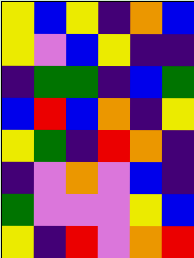[["yellow", "blue", "yellow", "indigo", "orange", "blue"], ["yellow", "violet", "blue", "yellow", "indigo", "indigo"], ["indigo", "green", "green", "indigo", "blue", "green"], ["blue", "red", "blue", "orange", "indigo", "yellow"], ["yellow", "green", "indigo", "red", "orange", "indigo"], ["indigo", "violet", "orange", "violet", "blue", "indigo"], ["green", "violet", "violet", "violet", "yellow", "blue"], ["yellow", "indigo", "red", "violet", "orange", "red"]]